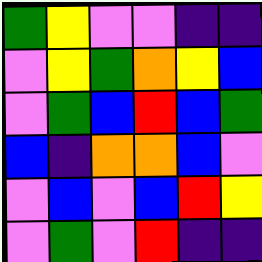[["green", "yellow", "violet", "violet", "indigo", "indigo"], ["violet", "yellow", "green", "orange", "yellow", "blue"], ["violet", "green", "blue", "red", "blue", "green"], ["blue", "indigo", "orange", "orange", "blue", "violet"], ["violet", "blue", "violet", "blue", "red", "yellow"], ["violet", "green", "violet", "red", "indigo", "indigo"]]